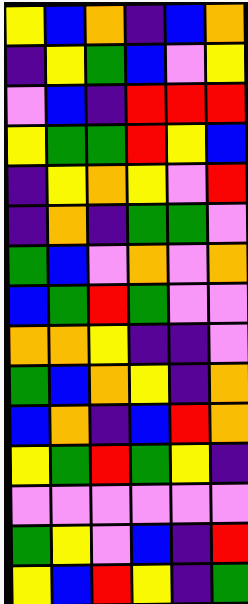[["yellow", "blue", "orange", "indigo", "blue", "orange"], ["indigo", "yellow", "green", "blue", "violet", "yellow"], ["violet", "blue", "indigo", "red", "red", "red"], ["yellow", "green", "green", "red", "yellow", "blue"], ["indigo", "yellow", "orange", "yellow", "violet", "red"], ["indigo", "orange", "indigo", "green", "green", "violet"], ["green", "blue", "violet", "orange", "violet", "orange"], ["blue", "green", "red", "green", "violet", "violet"], ["orange", "orange", "yellow", "indigo", "indigo", "violet"], ["green", "blue", "orange", "yellow", "indigo", "orange"], ["blue", "orange", "indigo", "blue", "red", "orange"], ["yellow", "green", "red", "green", "yellow", "indigo"], ["violet", "violet", "violet", "violet", "violet", "violet"], ["green", "yellow", "violet", "blue", "indigo", "red"], ["yellow", "blue", "red", "yellow", "indigo", "green"]]